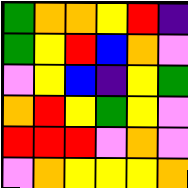[["green", "orange", "orange", "yellow", "red", "indigo"], ["green", "yellow", "red", "blue", "orange", "violet"], ["violet", "yellow", "blue", "indigo", "yellow", "green"], ["orange", "red", "yellow", "green", "yellow", "violet"], ["red", "red", "red", "violet", "orange", "violet"], ["violet", "orange", "yellow", "yellow", "yellow", "orange"]]